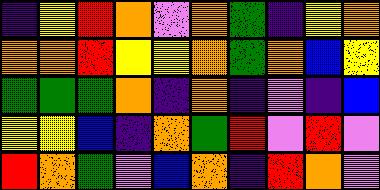[["indigo", "yellow", "red", "orange", "violet", "orange", "green", "indigo", "yellow", "orange"], ["orange", "orange", "red", "yellow", "yellow", "orange", "green", "orange", "blue", "yellow"], ["green", "green", "green", "orange", "indigo", "orange", "indigo", "violet", "indigo", "blue"], ["yellow", "yellow", "blue", "indigo", "orange", "green", "red", "violet", "red", "violet"], ["red", "orange", "green", "violet", "blue", "orange", "indigo", "red", "orange", "violet"]]